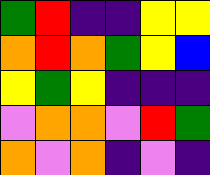[["green", "red", "indigo", "indigo", "yellow", "yellow"], ["orange", "red", "orange", "green", "yellow", "blue"], ["yellow", "green", "yellow", "indigo", "indigo", "indigo"], ["violet", "orange", "orange", "violet", "red", "green"], ["orange", "violet", "orange", "indigo", "violet", "indigo"]]